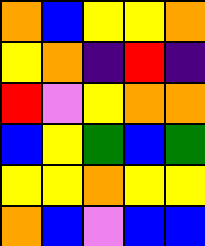[["orange", "blue", "yellow", "yellow", "orange"], ["yellow", "orange", "indigo", "red", "indigo"], ["red", "violet", "yellow", "orange", "orange"], ["blue", "yellow", "green", "blue", "green"], ["yellow", "yellow", "orange", "yellow", "yellow"], ["orange", "blue", "violet", "blue", "blue"]]